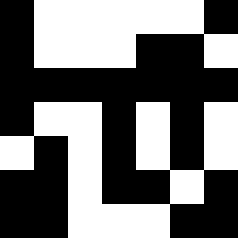[["black", "white", "white", "white", "white", "white", "black"], ["black", "white", "white", "white", "black", "black", "white"], ["black", "black", "black", "black", "black", "black", "black"], ["black", "white", "white", "black", "white", "black", "white"], ["white", "black", "white", "black", "white", "black", "white"], ["black", "black", "white", "black", "black", "white", "black"], ["black", "black", "white", "white", "white", "black", "black"]]